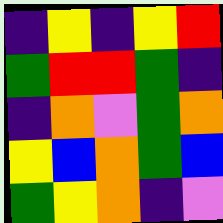[["indigo", "yellow", "indigo", "yellow", "red"], ["green", "red", "red", "green", "indigo"], ["indigo", "orange", "violet", "green", "orange"], ["yellow", "blue", "orange", "green", "blue"], ["green", "yellow", "orange", "indigo", "violet"]]